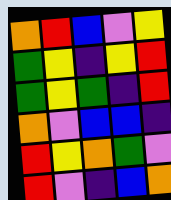[["orange", "red", "blue", "violet", "yellow"], ["green", "yellow", "indigo", "yellow", "red"], ["green", "yellow", "green", "indigo", "red"], ["orange", "violet", "blue", "blue", "indigo"], ["red", "yellow", "orange", "green", "violet"], ["red", "violet", "indigo", "blue", "orange"]]